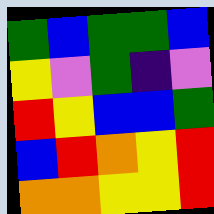[["green", "blue", "green", "green", "blue"], ["yellow", "violet", "green", "indigo", "violet"], ["red", "yellow", "blue", "blue", "green"], ["blue", "red", "orange", "yellow", "red"], ["orange", "orange", "yellow", "yellow", "red"]]